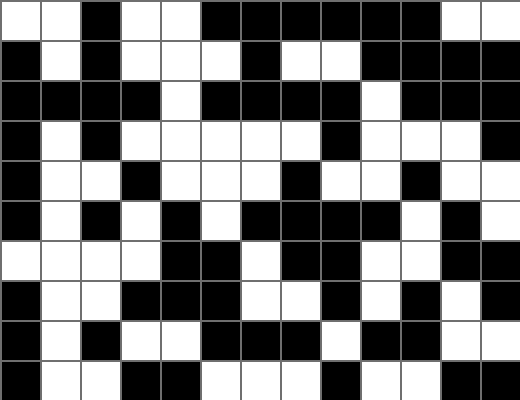[["white", "white", "black", "white", "white", "black", "black", "black", "black", "black", "black", "white", "white"], ["black", "white", "black", "white", "white", "white", "black", "white", "white", "black", "black", "black", "black"], ["black", "black", "black", "black", "white", "black", "black", "black", "black", "white", "black", "black", "black"], ["black", "white", "black", "white", "white", "white", "white", "white", "black", "white", "white", "white", "black"], ["black", "white", "white", "black", "white", "white", "white", "black", "white", "white", "black", "white", "white"], ["black", "white", "black", "white", "black", "white", "black", "black", "black", "black", "white", "black", "white"], ["white", "white", "white", "white", "black", "black", "white", "black", "black", "white", "white", "black", "black"], ["black", "white", "white", "black", "black", "black", "white", "white", "black", "white", "black", "white", "black"], ["black", "white", "black", "white", "white", "black", "black", "black", "white", "black", "black", "white", "white"], ["black", "white", "white", "black", "black", "white", "white", "white", "black", "white", "white", "black", "black"]]